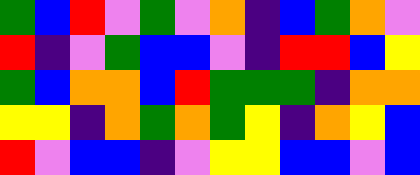[["green", "blue", "red", "violet", "green", "violet", "orange", "indigo", "blue", "green", "orange", "violet"], ["red", "indigo", "violet", "green", "blue", "blue", "violet", "indigo", "red", "red", "blue", "yellow"], ["green", "blue", "orange", "orange", "blue", "red", "green", "green", "green", "indigo", "orange", "orange"], ["yellow", "yellow", "indigo", "orange", "green", "orange", "green", "yellow", "indigo", "orange", "yellow", "blue"], ["red", "violet", "blue", "blue", "indigo", "violet", "yellow", "yellow", "blue", "blue", "violet", "blue"]]